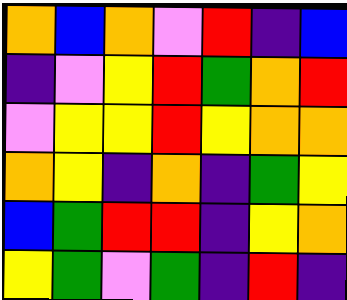[["orange", "blue", "orange", "violet", "red", "indigo", "blue"], ["indigo", "violet", "yellow", "red", "green", "orange", "red"], ["violet", "yellow", "yellow", "red", "yellow", "orange", "orange"], ["orange", "yellow", "indigo", "orange", "indigo", "green", "yellow"], ["blue", "green", "red", "red", "indigo", "yellow", "orange"], ["yellow", "green", "violet", "green", "indigo", "red", "indigo"]]